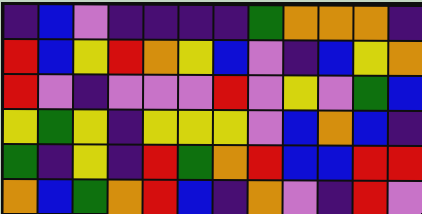[["indigo", "blue", "violet", "indigo", "indigo", "indigo", "indigo", "green", "orange", "orange", "orange", "indigo"], ["red", "blue", "yellow", "red", "orange", "yellow", "blue", "violet", "indigo", "blue", "yellow", "orange"], ["red", "violet", "indigo", "violet", "violet", "violet", "red", "violet", "yellow", "violet", "green", "blue"], ["yellow", "green", "yellow", "indigo", "yellow", "yellow", "yellow", "violet", "blue", "orange", "blue", "indigo"], ["green", "indigo", "yellow", "indigo", "red", "green", "orange", "red", "blue", "blue", "red", "red"], ["orange", "blue", "green", "orange", "red", "blue", "indigo", "orange", "violet", "indigo", "red", "violet"]]